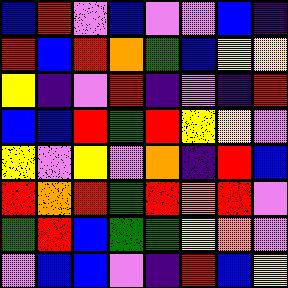[["blue", "red", "violet", "blue", "violet", "violet", "blue", "indigo"], ["red", "blue", "red", "orange", "green", "blue", "yellow", "yellow"], ["yellow", "indigo", "violet", "red", "indigo", "violet", "indigo", "red"], ["blue", "blue", "red", "green", "red", "yellow", "yellow", "violet"], ["yellow", "violet", "yellow", "violet", "orange", "indigo", "red", "blue"], ["red", "orange", "red", "green", "red", "orange", "red", "violet"], ["green", "red", "blue", "green", "green", "yellow", "orange", "violet"], ["violet", "blue", "blue", "violet", "indigo", "red", "blue", "yellow"]]